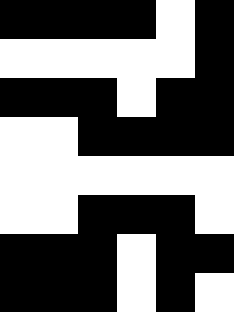[["black", "black", "black", "black", "white", "black"], ["white", "white", "white", "white", "white", "black"], ["black", "black", "black", "white", "black", "black"], ["white", "white", "black", "black", "black", "black"], ["white", "white", "white", "white", "white", "white"], ["white", "white", "black", "black", "black", "white"], ["black", "black", "black", "white", "black", "black"], ["black", "black", "black", "white", "black", "white"]]